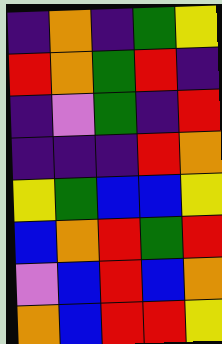[["indigo", "orange", "indigo", "green", "yellow"], ["red", "orange", "green", "red", "indigo"], ["indigo", "violet", "green", "indigo", "red"], ["indigo", "indigo", "indigo", "red", "orange"], ["yellow", "green", "blue", "blue", "yellow"], ["blue", "orange", "red", "green", "red"], ["violet", "blue", "red", "blue", "orange"], ["orange", "blue", "red", "red", "yellow"]]